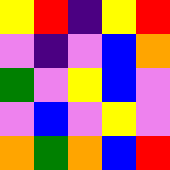[["yellow", "red", "indigo", "yellow", "red"], ["violet", "indigo", "violet", "blue", "orange"], ["green", "violet", "yellow", "blue", "violet"], ["violet", "blue", "violet", "yellow", "violet"], ["orange", "green", "orange", "blue", "red"]]